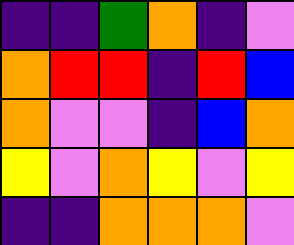[["indigo", "indigo", "green", "orange", "indigo", "violet"], ["orange", "red", "red", "indigo", "red", "blue"], ["orange", "violet", "violet", "indigo", "blue", "orange"], ["yellow", "violet", "orange", "yellow", "violet", "yellow"], ["indigo", "indigo", "orange", "orange", "orange", "violet"]]